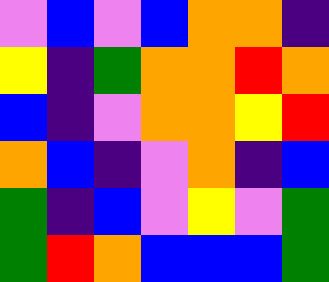[["violet", "blue", "violet", "blue", "orange", "orange", "indigo"], ["yellow", "indigo", "green", "orange", "orange", "red", "orange"], ["blue", "indigo", "violet", "orange", "orange", "yellow", "red"], ["orange", "blue", "indigo", "violet", "orange", "indigo", "blue"], ["green", "indigo", "blue", "violet", "yellow", "violet", "green"], ["green", "red", "orange", "blue", "blue", "blue", "green"]]